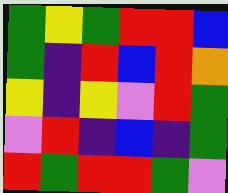[["green", "yellow", "green", "red", "red", "blue"], ["green", "indigo", "red", "blue", "red", "orange"], ["yellow", "indigo", "yellow", "violet", "red", "green"], ["violet", "red", "indigo", "blue", "indigo", "green"], ["red", "green", "red", "red", "green", "violet"]]